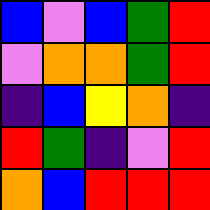[["blue", "violet", "blue", "green", "red"], ["violet", "orange", "orange", "green", "red"], ["indigo", "blue", "yellow", "orange", "indigo"], ["red", "green", "indigo", "violet", "red"], ["orange", "blue", "red", "red", "red"]]